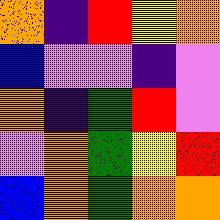[["orange", "indigo", "red", "yellow", "orange"], ["blue", "violet", "violet", "indigo", "violet"], ["orange", "indigo", "green", "red", "violet"], ["violet", "orange", "green", "yellow", "red"], ["blue", "orange", "green", "orange", "orange"]]